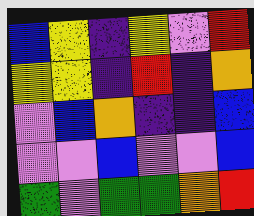[["blue", "yellow", "indigo", "yellow", "violet", "red"], ["yellow", "yellow", "indigo", "red", "indigo", "orange"], ["violet", "blue", "orange", "indigo", "indigo", "blue"], ["violet", "violet", "blue", "violet", "violet", "blue"], ["green", "violet", "green", "green", "orange", "red"]]